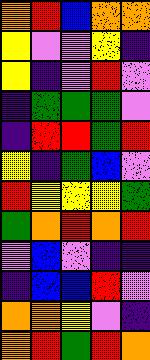[["orange", "red", "blue", "orange", "orange"], ["yellow", "violet", "violet", "yellow", "indigo"], ["yellow", "indigo", "violet", "red", "violet"], ["indigo", "green", "green", "green", "violet"], ["indigo", "red", "red", "green", "red"], ["yellow", "indigo", "green", "blue", "violet"], ["red", "yellow", "yellow", "yellow", "green"], ["green", "orange", "red", "orange", "red"], ["violet", "blue", "violet", "indigo", "indigo"], ["indigo", "blue", "blue", "red", "violet"], ["orange", "orange", "yellow", "violet", "indigo"], ["orange", "red", "green", "red", "orange"]]